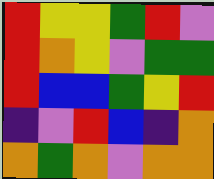[["red", "yellow", "yellow", "green", "red", "violet"], ["red", "orange", "yellow", "violet", "green", "green"], ["red", "blue", "blue", "green", "yellow", "red"], ["indigo", "violet", "red", "blue", "indigo", "orange"], ["orange", "green", "orange", "violet", "orange", "orange"]]